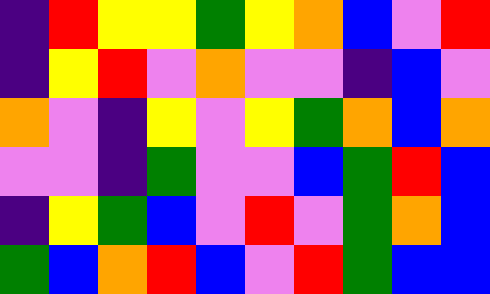[["indigo", "red", "yellow", "yellow", "green", "yellow", "orange", "blue", "violet", "red"], ["indigo", "yellow", "red", "violet", "orange", "violet", "violet", "indigo", "blue", "violet"], ["orange", "violet", "indigo", "yellow", "violet", "yellow", "green", "orange", "blue", "orange"], ["violet", "violet", "indigo", "green", "violet", "violet", "blue", "green", "red", "blue"], ["indigo", "yellow", "green", "blue", "violet", "red", "violet", "green", "orange", "blue"], ["green", "blue", "orange", "red", "blue", "violet", "red", "green", "blue", "blue"]]